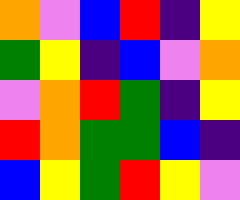[["orange", "violet", "blue", "red", "indigo", "yellow"], ["green", "yellow", "indigo", "blue", "violet", "orange"], ["violet", "orange", "red", "green", "indigo", "yellow"], ["red", "orange", "green", "green", "blue", "indigo"], ["blue", "yellow", "green", "red", "yellow", "violet"]]